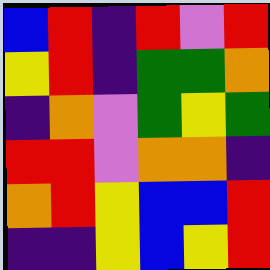[["blue", "red", "indigo", "red", "violet", "red"], ["yellow", "red", "indigo", "green", "green", "orange"], ["indigo", "orange", "violet", "green", "yellow", "green"], ["red", "red", "violet", "orange", "orange", "indigo"], ["orange", "red", "yellow", "blue", "blue", "red"], ["indigo", "indigo", "yellow", "blue", "yellow", "red"]]